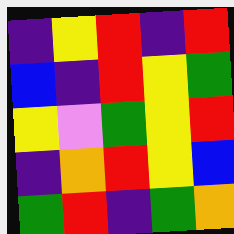[["indigo", "yellow", "red", "indigo", "red"], ["blue", "indigo", "red", "yellow", "green"], ["yellow", "violet", "green", "yellow", "red"], ["indigo", "orange", "red", "yellow", "blue"], ["green", "red", "indigo", "green", "orange"]]